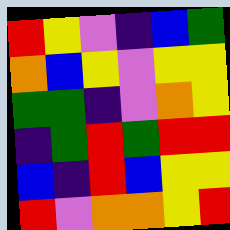[["red", "yellow", "violet", "indigo", "blue", "green"], ["orange", "blue", "yellow", "violet", "yellow", "yellow"], ["green", "green", "indigo", "violet", "orange", "yellow"], ["indigo", "green", "red", "green", "red", "red"], ["blue", "indigo", "red", "blue", "yellow", "yellow"], ["red", "violet", "orange", "orange", "yellow", "red"]]